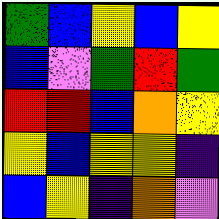[["green", "blue", "yellow", "blue", "yellow"], ["blue", "violet", "green", "red", "green"], ["red", "red", "blue", "orange", "yellow"], ["yellow", "blue", "yellow", "yellow", "indigo"], ["blue", "yellow", "indigo", "orange", "violet"]]